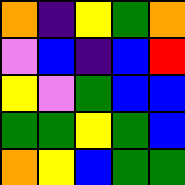[["orange", "indigo", "yellow", "green", "orange"], ["violet", "blue", "indigo", "blue", "red"], ["yellow", "violet", "green", "blue", "blue"], ["green", "green", "yellow", "green", "blue"], ["orange", "yellow", "blue", "green", "green"]]